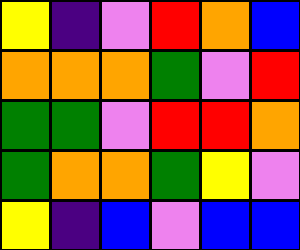[["yellow", "indigo", "violet", "red", "orange", "blue"], ["orange", "orange", "orange", "green", "violet", "red"], ["green", "green", "violet", "red", "red", "orange"], ["green", "orange", "orange", "green", "yellow", "violet"], ["yellow", "indigo", "blue", "violet", "blue", "blue"]]